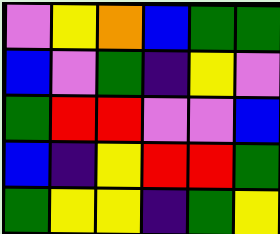[["violet", "yellow", "orange", "blue", "green", "green"], ["blue", "violet", "green", "indigo", "yellow", "violet"], ["green", "red", "red", "violet", "violet", "blue"], ["blue", "indigo", "yellow", "red", "red", "green"], ["green", "yellow", "yellow", "indigo", "green", "yellow"]]